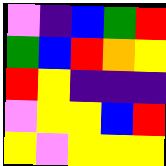[["violet", "indigo", "blue", "green", "red"], ["green", "blue", "red", "orange", "yellow"], ["red", "yellow", "indigo", "indigo", "indigo"], ["violet", "yellow", "yellow", "blue", "red"], ["yellow", "violet", "yellow", "yellow", "yellow"]]